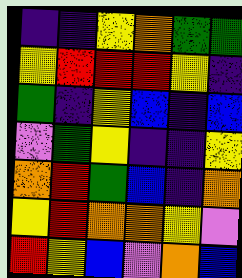[["indigo", "indigo", "yellow", "orange", "green", "green"], ["yellow", "red", "red", "red", "yellow", "indigo"], ["green", "indigo", "yellow", "blue", "indigo", "blue"], ["violet", "green", "yellow", "indigo", "indigo", "yellow"], ["orange", "red", "green", "blue", "indigo", "orange"], ["yellow", "red", "orange", "orange", "yellow", "violet"], ["red", "yellow", "blue", "violet", "orange", "blue"]]